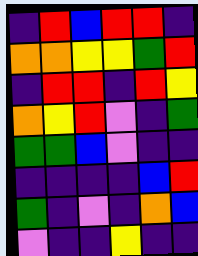[["indigo", "red", "blue", "red", "red", "indigo"], ["orange", "orange", "yellow", "yellow", "green", "red"], ["indigo", "red", "red", "indigo", "red", "yellow"], ["orange", "yellow", "red", "violet", "indigo", "green"], ["green", "green", "blue", "violet", "indigo", "indigo"], ["indigo", "indigo", "indigo", "indigo", "blue", "red"], ["green", "indigo", "violet", "indigo", "orange", "blue"], ["violet", "indigo", "indigo", "yellow", "indigo", "indigo"]]